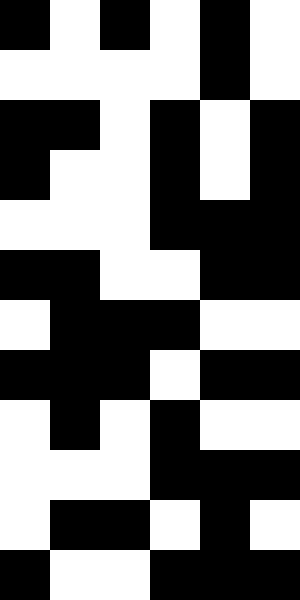[["black", "white", "black", "white", "black", "white"], ["white", "white", "white", "white", "black", "white"], ["black", "black", "white", "black", "white", "black"], ["black", "white", "white", "black", "white", "black"], ["white", "white", "white", "black", "black", "black"], ["black", "black", "white", "white", "black", "black"], ["white", "black", "black", "black", "white", "white"], ["black", "black", "black", "white", "black", "black"], ["white", "black", "white", "black", "white", "white"], ["white", "white", "white", "black", "black", "black"], ["white", "black", "black", "white", "black", "white"], ["black", "white", "white", "black", "black", "black"]]